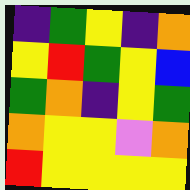[["indigo", "green", "yellow", "indigo", "orange"], ["yellow", "red", "green", "yellow", "blue"], ["green", "orange", "indigo", "yellow", "green"], ["orange", "yellow", "yellow", "violet", "orange"], ["red", "yellow", "yellow", "yellow", "yellow"]]